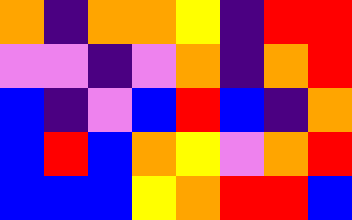[["orange", "indigo", "orange", "orange", "yellow", "indigo", "red", "red"], ["violet", "violet", "indigo", "violet", "orange", "indigo", "orange", "red"], ["blue", "indigo", "violet", "blue", "red", "blue", "indigo", "orange"], ["blue", "red", "blue", "orange", "yellow", "violet", "orange", "red"], ["blue", "blue", "blue", "yellow", "orange", "red", "red", "blue"]]